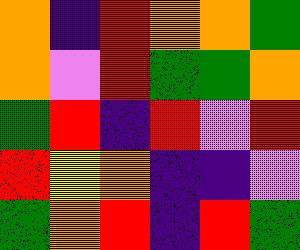[["orange", "indigo", "red", "orange", "orange", "green"], ["orange", "violet", "red", "green", "green", "orange"], ["green", "red", "indigo", "red", "violet", "red"], ["red", "yellow", "orange", "indigo", "indigo", "violet"], ["green", "orange", "red", "indigo", "red", "green"]]